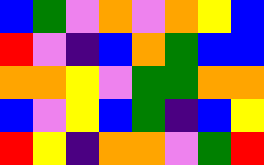[["blue", "green", "violet", "orange", "violet", "orange", "yellow", "blue"], ["red", "violet", "indigo", "blue", "orange", "green", "blue", "blue"], ["orange", "orange", "yellow", "violet", "green", "green", "orange", "orange"], ["blue", "violet", "yellow", "blue", "green", "indigo", "blue", "yellow"], ["red", "yellow", "indigo", "orange", "orange", "violet", "green", "red"]]